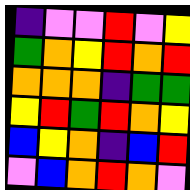[["indigo", "violet", "violet", "red", "violet", "yellow"], ["green", "orange", "yellow", "red", "orange", "red"], ["orange", "orange", "orange", "indigo", "green", "green"], ["yellow", "red", "green", "red", "orange", "yellow"], ["blue", "yellow", "orange", "indigo", "blue", "red"], ["violet", "blue", "orange", "red", "orange", "violet"]]